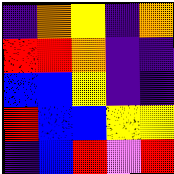[["indigo", "orange", "yellow", "indigo", "orange"], ["red", "red", "orange", "indigo", "indigo"], ["blue", "blue", "yellow", "indigo", "indigo"], ["red", "blue", "blue", "yellow", "yellow"], ["indigo", "blue", "red", "violet", "red"]]